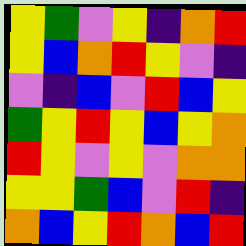[["yellow", "green", "violet", "yellow", "indigo", "orange", "red"], ["yellow", "blue", "orange", "red", "yellow", "violet", "indigo"], ["violet", "indigo", "blue", "violet", "red", "blue", "yellow"], ["green", "yellow", "red", "yellow", "blue", "yellow", "orange"], ["red", "yellow", "violet", "yellow", "violet", "orange", "orange"], ["yellow", "yellow", "green", "blue", "violet", "red", "indigo"], ["orange", "blue", "yellow", "red", "orange", "blue", "red"]]